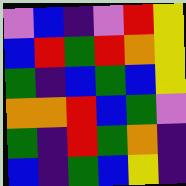[["violet", "blue", "indigo", "violet", "red", "yellow"], ["blue", "red", "green", "red", "orange", "yellow"], ["green", "indigo", "blue", "green", "blue", "yellow"], ["orange", "orange", "red", "blue", "green", "violet"], ["green", "indigo", "red", "green", "orange", "indigo"], ["blue", "indigo", "green", "blue", "yellow", "indigo"]]